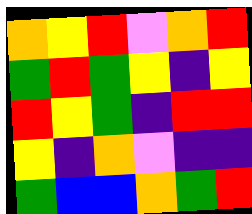[["orange", "yellow", "red", "violet", "orange", "red"], ["green", "red", "green", "yellow", "indigo", "yellow"], ["red", "yellow", "green", "indigo", "red", "red"], ["yellow", "indigo", "orange", "violet", "indigo", "indigo"], ["green", "blue", "blue", "orange", "green", "red"]]